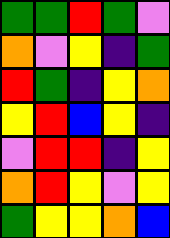[["green", "green", "red", "green", "violet"], ["orange", "violet", "yellow", "indigo", "green"], ["red", "green", "indigo", "yellow", "orange"], ["yellow", "red", "blue", "yellow", "indigo"], ["violet", "red", "red", "indigo", "yellow"], ["orange", "red", "yellow", "violet", "yellow"], ["green", "yellow", "yellow", "orange", "blue"]]